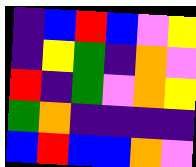[["indigo", "blue", "red", "blue", "violet", "yellow"], ["indigo", "yellow", "green", "indigo", "orange", "violet"], ["red", "indigo", "green", "violet", "orange", "yellow"], ["green", "orange", "indigo", "indigo", "indigo", "indigo"], ["blue", "red", "blue", "blue", "orange", "violet"]]